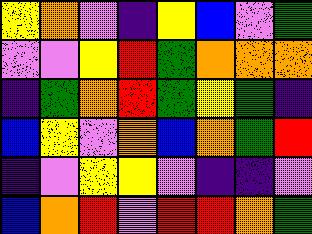[["yellow", "orange", "violet", "indigo", "yellow", "blue", "violet", "green"], ["violet", "violet", "yellow", "red", "green", "orange", "orange", "orange"], ["indigo", "green", "orange", "red", "green", "yellow", "green", "indigo"], ["blue", "yellow", "violet", "orange", "blue", "orange", "green", "red"], ["indigo", "violet", "yellow", "yellow", "violet", "indigo", "indigo", "violet"], ["blue", "orange", "red", "violet", "red", "red", "orange", "green"]]